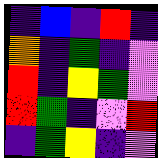[["indigo", "blue", "indigo", "red", "indigo"], ["orange", "indigo", "green", "indigo", "violet"], ["red", "indigo", "yellow", "green", "violet"], ["red", "green", "indigo", "violet", "red"], ["indigo", "green", "yellow", "indigo", "violet"]]